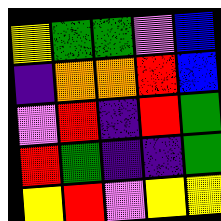[["yellow", "green", "green", "violet", "blue"], ["indigo", "orange", "orange", "red", "blue"], ["violet", "red", "indigo", "red", "green"], ["red", "green", "indigo", "indigo", "green"], ["yellow", "red", "violet", "yellow", "yellow"]]